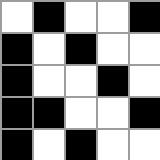[["white", "black", "white", "white", "black"], ["black", "white", "black", "white", "white"], ["black", "white", "white", "black", "white"], ["black", "black", "white", "white", "black"], ["black", "white", "black", "white", "white"]]